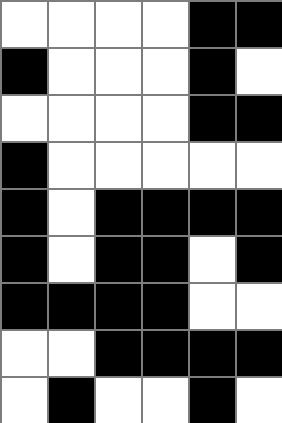[["white", "white", "white", "white", "black", "black"], ["black", "white", "white", "white", "black", "white"], ["white", "white", "white", "white", "black", "black"], ["black", "white", "white", "white", "white", "white"], ["black", "white", "black", "black", "black", "black"], ["black", "white", "black", "black", "white", "black"], ["black", "black", "black", "black", "white", "white"], ["white", "white", "black", "black", "black", "black"], ["white", "black", "white", "white", "black", "white"]]